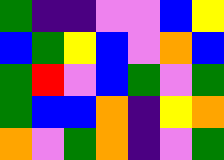[["green", "indigo", "indigo", "violet", "violet", "blue", "yellow"], ["blue", "green", "yellow", "blue", "violet", "orange", "blue"], ["green", "red", "violet", "blue", "green", "violet", "green"], ["green", "blue", "blue", "orange", "indigo", "yellow", "orange"], ["orange", "violet", "green", "orange", "indigo", "violet", "green"]]